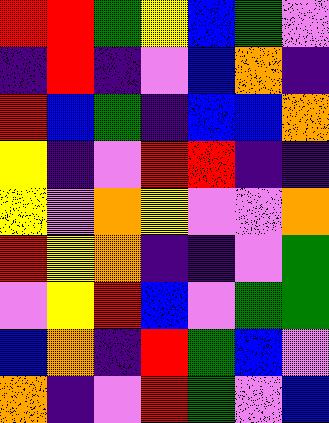[["red", "red", "green", "yellow", "blue", "green", "violet"], ["indigo", "red", "indigo", "violet", "blue", "orange", "indigo"], ["red", "blue", "green", "indigo", "blue", "blue", "orange"], ["yellow", "indigo", "violet", "red", "red", "indigo", "indigo"], ["yellow", "violet", "orange", "yellow", "violet", "violet", "orange"], ["red", "yellow", "orange", "indigo", "indigo", "violet", "green"], ["violet", "yellow", "red", "blue", "violet", "green", "green"], ["blue", "orange", "indigo", "red", "green", "blue", "violet"], ["orange", "indigo", "violet", "red", "green", "violet", "blue"]]